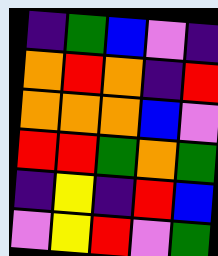[["indigo", "green", "blue", "violet", "indigo"], ["orange", "red", "orange", "indigo", "red"], ["orange", "orange", "orange", "blue", "violet"], ["red", "red", "green", "orange", "green"], ["indigo", "yellow", "indigo", "red", "blue"], ["violet", "yellow", "red", "violet", "green"]]